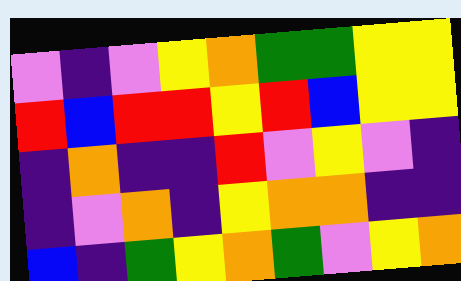[["violet", "indigo", "violet", "yellow", "orange", "green", "green", "yellow", "yellow"], ["red", "blue", "red", "red", "yellow", "red", "blue", "yellow", "yellow"], ["indigo", "orange", "indigo", "indigo", "red", "violet", "yellow", "violet", "indigo"], ["indigo", "violet", "orange", "indigo", "yellow", "orange", "orange", "indigo", "indigo"], ["blue", "indigo", "green", "yellow", "orange", "green", "violet", "yellow", "orange"]]